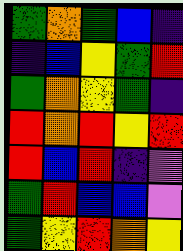[["green", "orange", "green", "blue", "indigo"], ["indigo", "blue", "yellow", "green", "red"], ["green", "orange", "yellow", "green", "indigo"], ["red", "orange", "red", "yellow", "red"], ["red", "blue", "red", "indigo", "violet"], ["green", "red", "blue", "blue", "violet"], ["green", "yellow", "red", "orange", "yellow"]]